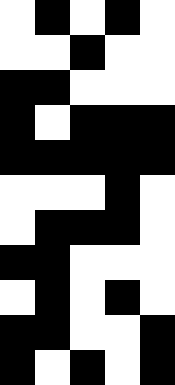[["white", "black", "white", "black", "white"], ["white", "white", "black", "white", "white"], ["black", "black", "white", "white", "white"], ["black", "white", "black", "black", "black"], ["black", "black", "black", "black", "black"], ["white", "white", "white", "black", "white"], ["white", "black", "black", "black", "white"], ["black", "black", "white", "white", "white"], ["white", "black", "white", "black", "white"], ["black", "black", "white", "white", "black"], ["black", "white", "black", "white", "black"]]